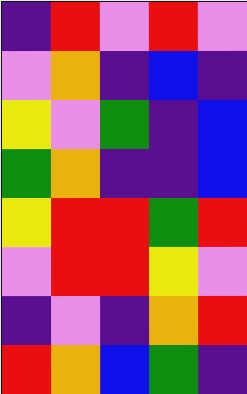[["indigo", "red", "violet", "red", "violet"], ["violet", "orange", "indigo", "blue", "indigo"], ["yellow", "violet", "green", "indigo", "blue"], ["green", "orange", "indigo", "indigo", "blue"], ["yellow", "red", "red", "green", "red"], ["violet", "red", "red", "yellow", "violet"], ["indigo", "violet", "indigo", "orange", "red"], ["red", "orange", "blue", "green", "indigo"]]